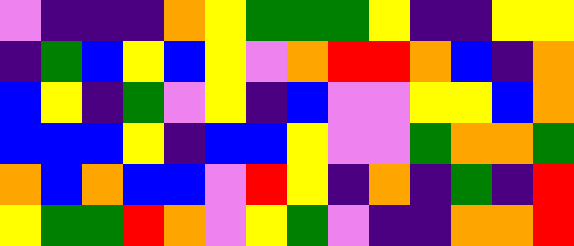[["violet", "indigo", "indigo", "indigo", "orange", "yellow", "green", "green", "green", "yellow", "indigo", "indigo", "yellow", "yellow"], ["indigo", "green", "blue", "yellow", "blue", "yellow", "violet", "orange", "red", "red", "orange", "blue", "indigo", "orange"], ["blue", "yellow", "indigo", "green", "violet", "yellow", "indigo", "blue", "violet", "violet", "yellow", "yellow", "blue", "orange"], ["blue", "blue", "blue", "yellow", "indigo", "blue", "blue", "yellow", "violet", "violet", "green", "orange", "orange", "green"], ["orange", "blue", "orange", "blue", "blue", "violet", "red", "yellow", "indigo", "orange", "indigo", "green", "indigo", "red"], ["yellow", "green", "green", "red", "orange", "violet", "yellow", "green", "violet", "indigo", "indigo", "orange", "orange", "red"]]